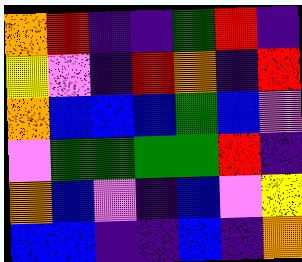[["orange", "red", "indigo", "indigo", "green", "red", "indigo"], ["yellow", "violet", "indigo", "red", "orange", "indigo", "red"], ["orange", "blue", "blue", "blue", "green", "blue", "violet"], ["violet", "green", "green", "green", "green", "red", "indigo"], ["orange", "blue", "violet", "indigo", "blue", "violet", "yellow"], ["blue", "blue", "indigo", "indigo", "blue", "indigo", "orange"]]